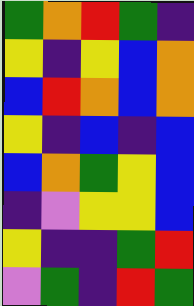[["green", "orange", "red", "green", "indigo"], ["yellow", "indigo", "yellow", "blue", "orange"], ["blue", "red", "orange", "blue", "orange"], ["yellow", "indigo", "blue", "indigo", "blue"], ["blue", "orange", "green", "yellow", "blue"], ["indigo", "violet", "yellow", "yellow", "blue"], ["yellow", "indigo", "indigo", "green", "red"], ["violet", "green", "indigo", "red", "green"]]